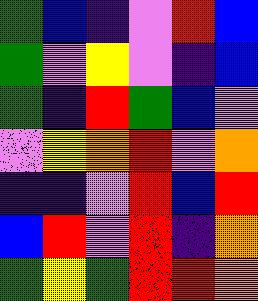[["green", "blue", "indigo", "violet", "red", "blue"], ["green", "violet", "yellow", "violet", "indigo", "blue"], ["green", "indigo", "red", "green", "blue", "violet"], ["violet", "yellow", "orange", "red", "violet", "orange"], ["indigo", "indigo", "violet", "red", "blue", "red"], ["blue", "red", "violet", "red", "indigo", "orange"], ["green", "yellow", "green", "red", "red", "orange"]]